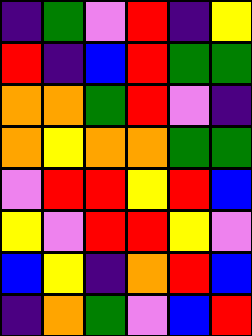[["indigo", "green", "violet", "red", "indigo", "yellow"], ["red", "indigo", "blue", "red", "green", "green"], ["orange", "orange", "green", "red", "violet", "indigo"], ["orange", "yellow", "orange", "orange", "green", "green"], ["violet", "red", "red", "yellow", "red", "blue"], ["yellow", "violet", "red", "red", "yellow", "violet"], ["blue", "yellow", "indigo", "orange", "red", "blue"], ["indigo", "orange", "green", "violet", "blue", "red"]]